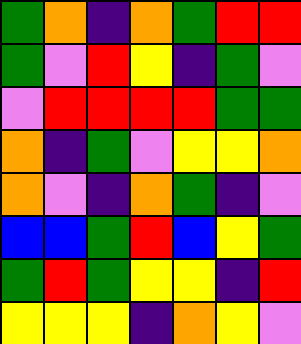[["green", "orange", "indigo", "orange", "green", "red", "red"], ["green", "violet", "red", "yellow", "indigo", "green", "violet"], ["violet", "red", "red", "red", "red", "green", "green"], ["orange", "indigo", "green", "violet", "yellow", "yellow", "orange"], ["orange", "violet", "indigo", "orange", "green", "indigo", "violet"], ["blue", "blue", "green", "red", "blue", "yellow", "green"], ["green", "red", "green", "yellow", "yellow", "indigo", "red"], ["yellow", "yellow", "yellow", "indigo", "orange", "yellow", "violet"]]